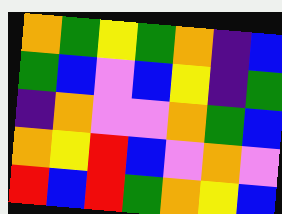[["orange", "green", "yellow", "green", "orange", "indigo", "blue"], ["green", "blue", "violet", "blue", "yellow", "indigo", "green"], ["indigo", "orange", "violet", "violet", "orange", "green", "blue"], ["orange", "yellow", "red", "blue", "violet", "orange", "violet"], ["red", "blue", "red", "green", "orange", "yellow", "blue"]]